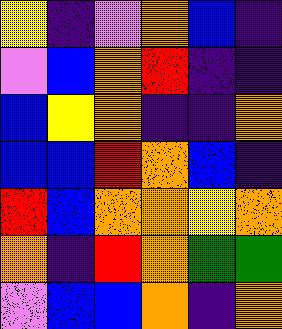[["yellow", "indigo", "violet", "orange", "blue", "indigo"], ["violet", "blue", "orange", "red", "indigo", "indigo"], ["blue", "yellow", "orange", "indigo", "indigo", "orange"], ["blue", "blue", "red", "orange", "blue", "indigo"], ["red", "blue", "orange", "orange", "yellow", "orange"], ["orange", "indigo", "red", "orange", "green", "green"], ["violet", "blue", "blue", "orange", "indigo", "orange"]]